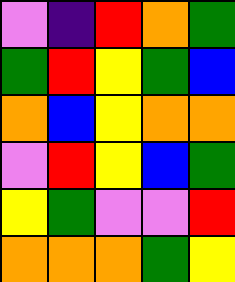[["violet", "indigo", "red", "orange", "green"], ["green", "red", "yellow", "green", "blue"], ["orange", "blue", "yellow", "orange", "orange"], ["violet", "red", "yellow", "blue", "green"], ["yellow", "green", "violet", "violet", "red"], ["orange", "orange", "orange", "green", "yellow"]]